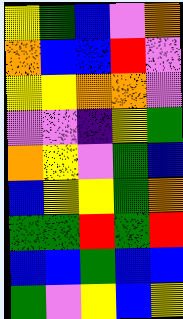[["yellow", "green", "blue", "violet", "orange"], ["orange", "blue", "blue", "red", "violet"], ["yellow", "yellow", "orange", "orange", "violet"], ["violet", "violet", "indigo", "yellow", "green"], ["orange", "yellow", "violet", "green", "blue"], ["blue", "yellow", "yellow", "green", "orange"], ["green", "green", "red", "green", "red"], ["blue", "blue", "green", "blue", "blue"], ["green", "violet", "yellow", "blue", "yellow"]]